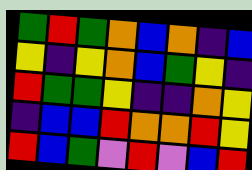[["green", "red", "green", "orange", "blue", "orange", "indigo", "blue"], ["yellow", "indigo", "yellow", "orange", "blue", "green", "yellow", "indigo"], ["red", "green", "green", "yellow", "indigo", "indigo", "orange", "yellow"], ["indigo", "blue", "blue", "red", "orange", "orange", "red", "yellow"], ["red", "blue", "green", "violet", "red", "violet", "blue", "red"]]